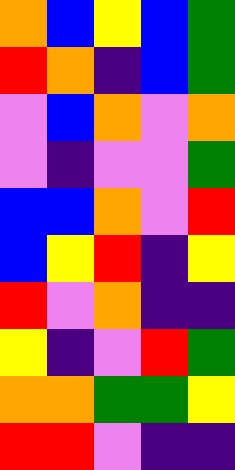[["orange", "blue", "yellow", "blue", "green"], ["red", "orange", "indigo", "blue", "green"], ["violet", "blue", "orange", "violet", "orange"], ["violet", "indigo", "violet", "violet", "green"], ["blue", "blue", "orange", "violet", "red"], ["blue", "yellow", "red", "indigo", "yellow"], ["red", "violet", "orange", "indigo", "indigo"], ["yellow", "indigo", "violet", "red", "green"], ["orange", "orange", "green", "green", "yellow"], ["red", "red", "violet", "indigo", "indigo"]]